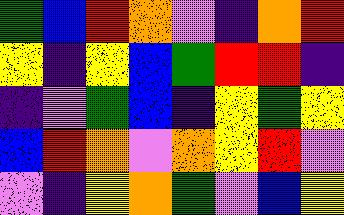[["green", "blue", "red", "orange", "violet", "indigo", "orange", "red"], ["yellow", "indigo", "yellow", "blue", "green", "red", "red", "indigo"], ["indigo", "violet", "green", "blue", "indigo", "yellow", "green", "yellow"], ["blue", "red", "orange", "violet", "orange", "yellow", "red", "violet"], ["violet", "indigo", "yellow", "orange", "green", "violet", "blue", "yellow"]]